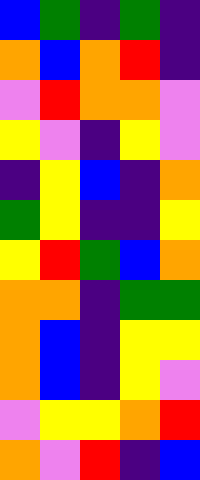[["blue", "green", "indigo", "green", "indigo"], ["orange", "blue", "orange", "red", "indigo"], ["violet", "red", "orange", "orange", "violet"], ["yellow", "violet", "indigo", "yellow", "violet"], ["indigo", "yellow", "blue", "indigo", "orange"], ["green", "yellow", "indigo", "indigo", "yellow"], ["yellow", "red", "green", "blue", "orange"], ["orange", "orange", "indigo", "green", "green"], ["orange", "blue", "indigo", "yellow", "yellow"], ["orange", "blue", "indigo", "yellow", "violet"], ["violet", "yellow", "yellow", "orange", "red"], ["orange", "violet", "red", "indigo", "blue"]]